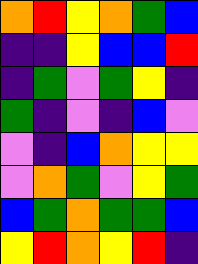[["orange", "red", "yellow", "orange", "green", "blue"], ["indigo", "indigo", "yellow", "blue", "blue", "red"], ["indigo", "green", "violet", "green", "yellow", "indigo"], ["green", "indigo", "violet", "indigo", "blue", "violet"], ["violet", "indigo", "blue", "orange", "yellow", "yellow"], ["violet", "orange", "green", "violet", "yellow", "green"], ["blue", "green", "orange", "green", "green", "blue"], ["yellow", "red", "orange", "yellow", "red", "indigo"]]